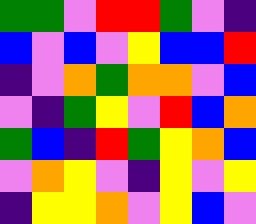[["green", "green", "violet", "red", "red", "green", "violet", "indigo"], ["blue", "violet", "blue", "violet", "yellow", "blue", "blue", "red"], ["indigo", "violet", "orange", "green", "orange", "orange", "violet", "blue"], ["violet", "indigo", "green", "yellow", "violet", "red", "blue", "orange"], ["green", "blue", "indigo", "red", "green", "yellow", "orange", "blue"], ["violet", "orange", "yellow", "violet", "indigo", "yellow", "violet", "yellow"], ["indigo", "yellow", "yellow", "orange", "violet", "yellow", "blue", "violet"]]